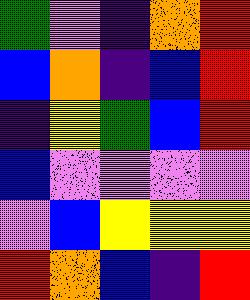[["green", "violet", "indigo", "orange", "red"], ["blue", "orange", "indigo", "blue", "red"], ["indigo", "yellow", "green", "blue", "red"], ["blue", "violet", "violet", "violet", "violet"], ["violet", "blue", "yellow", "yellow", "yellow"], ["red", "orange", "blue", "indigo", "red"]]